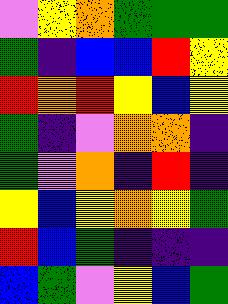[["violet", "yellow", "orange", "green", "green", "green"], ["green", "indigo", "blue", "blue", "red", "yellow"], ["red", "orange", "red", "yellow", "blue", "yellow"], ["green", "indigo", "violet", "orange", "orange", "indigo"], ["green", "violet", "orange", "indigo", "red", "indigo"], ["yellow", "blue", "yellow", "orange", "yellow", "green"], ["red", "blue", "green", "indigo", "indigo", "indigo"], ["blue", "green", "violet", "yellow", "blue", "green"]]